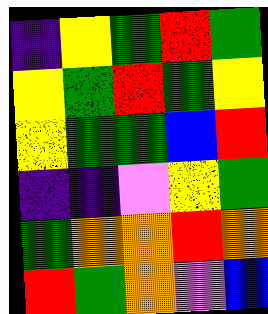[["indigo", "yellow", "green", "red", "green"], ["yellow", "green", "red", "green", "yellow"], ["yellow", "green", "green", "blue", "red"], ["indigo", "indigo", "violet", "yellow", "green"], ["green", "orange", "orange", "red", "orange"], ["red", "green", "orange", "violet", "blue"]]